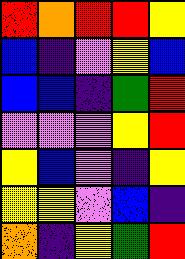[["red", "orange", "red", "red", "yellow"], ["blue", "indigo", "violet", "yellow", "blue"], ["blue", "blue", "indigo", "green", "red"], ["violet", "violet", "violet", "yellow", "red"], ["yellow", "blue", "violet", "indigo", "yellow"], ["yellow", "yellow", "violet", "blue", "indigo"], ["orange", "indigo", "yellow", "green", "red"]]